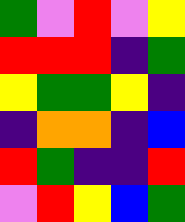[["green", "violet", "red", "violet", "yellow"], ["red", "red", "red", "indigo", "green"], ["yellow", "green", "green", "yellow", "indigo"], ["indigo", "orange", "orange", "indigo", "blue"], ["red", "green", "indigo", "indigo", "red"], ["violet", "red", "yellow", "blue", "green"]]